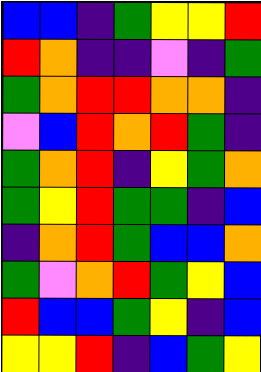[["blue", "blue", "indigo", "green", "yellow", "yellow", "red"], ["red", "orange", "indigo", "indigo", "violet", "indigo", "green"], ["green", "orange", "red", "red", "orange", "orange", "indigo"], ["violet", "blue", "red", "orange", "red", "green", "indigo"], ["green", "orange", "red", "indigo", "yellow", "green", "orange"], ["green", "yellow", "red", "green", "green", "indigo", "blue"], ["indigo", "orange", "red", "green", "blue", "blue", "orange"], ["green", "violet", "orange", "red", "green", "yellow", "blue"], ["red", "blue", "blue", "green", "yellow", "indigo", "blue"], ["yellow", "yellow", "red", "indigo", "blue", "green", "yellow"]]